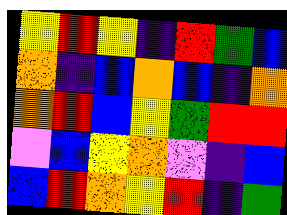[["yellow", "red", "yellow", "indigo", "red", "green", "blue"], ["orange", "indigo", "blue", "orange", "blue", "indigo", "orange"], ["orange", "red", "blue", "yellow", "green", "red", "red"], ["violet", "blue", "yellow", "orange", "violet", "indigo", "blue"], ["blue", "red", "orange", "yellow", "red", "indigo", "green"]]